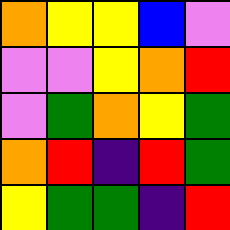[["orange", "yellow", "yellow", "blue", "violet"], ["violet", "violet", "yellow", "orange", "red"], ["violet", "green", "orange", "yellow", "green"], ["orange", "red", "indigo", "red", "green"], ["yellow", "green", "green", "indigo", "red"]]